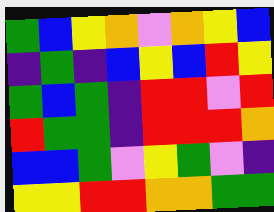[["green", "blue", "yellow", "orange", "violet", "orange", "yellow", "blue"], ["indigo", "green", "indigo", "blue", "yellow", "blue", "red", "yellow"], ["green", "blue", "green", "indigo", "red", "red", "violet", "red"], ["red", "green", "green", "indigo", "red", "red", "red", "orange"], ["blue", "blue", "green", "violet", "yellow", "green", "violet", "indigo"], ["yellow", "yellow", "red", "red", "orange", "orange", "green", "green"]]